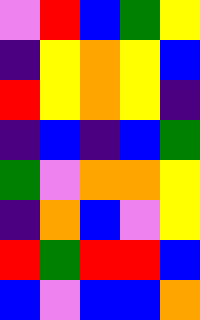[["violet", "red", "blue", "green", "yellow"], ["indigo", "yellow", "orange", "yellow", "blue"], ["red", "yellow", "orange", "yellow", "indigo"], ["indigo", "blue", "indigo", "blue", "green"], ["green", "violet", "orange", "orange", "yellow"], ["indigo", "orange", "blue", "violet", "yellow"], ["red", "green", "red", "red", "blue"], ["blue", "violet", "blue", "blue", "orange"]]